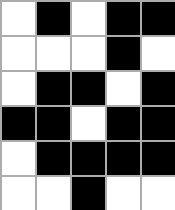[["white", "black", "white", "black", "black"], ["white", "white", "white", "black", "white"], ["white", "black", "black", "white", "black"], ["black", "black", "white", "black", "black"], ["white", "black", "black", "black", "black"], ["white", "white", "black", "white", "white"]]